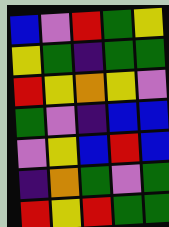[["blue", "violet", "red", "green", "yellow"], ["yellow", "green", "indigo", "green", "green"], ["red", "yellow", "orange", "yellow", "violet"], ["green", "violet", "indigo", "blue", "blue"], ["violet", "yellow", "blue", "red", "blue"], ["indigo", "orange", "green", "violet", "green"], ["red", "yellow", "red", "green", "green"]]